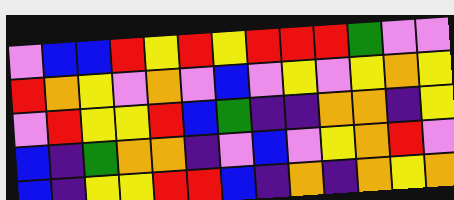[["violet", "blue", "blue", "red", "yellow", "red", "yellow", "red", "red", "red", "green", "violet", "violet"], ["red", "orange", "yellow", "violet", "orange", "violet", "blue", "violet", "yellow", "violet", "yellow", "orange", "yellow"], ["violet", "red", "yellow", "yellow", "red", "blue", "green", "indigo", "indigo", "orange", "orange", "indigo", "yellow"], ["blue", "indigo", "green", "orange", "orange", "indigo", "violet", "blue", "violet", "yellow", "orange", "red", "violet"], ["blue", "indigo", "yellow", "yellow", "red", "red", "blue", "indigo", "orange", "indigo", "orange", "yellow", "orange"]]